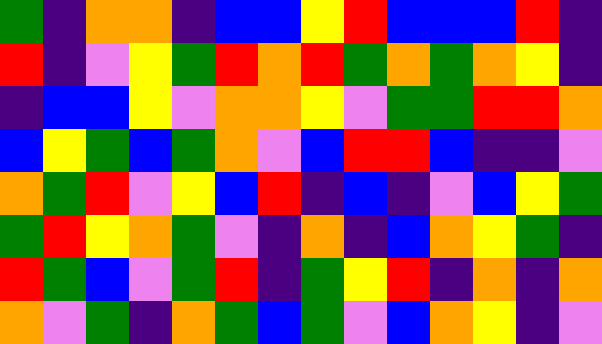[["green", "indigo", "orange", "orange", "indigo", "blue", "blue", "yellow", "red", "blue", "blue", "blue", "red", "indigo"], ["red", "indigo", "violet", "yellow", "green", "red", "orange", "red", "green", "orange", "green", "orange", "yellow", "indigo"], ["indigo", "blue", "blue", "yellow", "violet", "orange", "orange", "yellow", "violet", "green", "green", "red", "red", "orange"], ["blue", "yellow", "green", "blue", "green", "orange", "violet", "blue", "red", "red", "blue", "indigo", "indigo", "violet"], ["orange", "green", "red", "violet", "yellow", "blue", "red", "indigo", "blue", "indigo", "violet", "blue", "yellow", "green"], ["green", "red", "yellow", "orange", "green", "violet", "indigo", "orange", "indigo", "blue", "orange", "yellow", "green", "indigo"], ["red", "green", "blue", "violet", "green", "red", "indigo", "green", "yellow", "red", "indigo", "orange", "indigo", "orange"], ["orange", "violet", "green", "indigo", "orange", "green", "blue", "green", "violet", "blue", "orange", "yellow", "indigo", "violet"]]